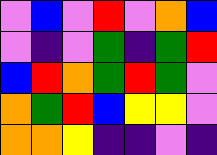[["violet", "blue", "violet", "red", "violet", "orange", "blue"], ["violet", "indigo", "violet", "green", "indigo", "green", "red"], ["blue", "red", "orange", "green", "red", "green", "violet"], ["orange", "green", "red", "blue", "yellow", "yellow", "violet"], ["orange", "orange", "yellow", "indigo", "indigo", "violet", "indigo"]]